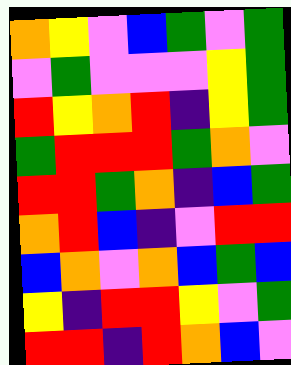[["orange", "yellow", "violet", "blue", "green", "violet", "green"], ["violet", "green", "violet", "violet", "violet", "yellow", "green"], ["red", "yellow", "orange", "red", "indigo", "yellow", "green"], ["green", "red", "red", "red", "green", "orange", "violet"], ["red", "red", "green", "orange", "indigo", "blue", "green"], ["orange", "red", "blue", "indigo", "violet", "red", "red"], ["blue", "orange", "violet", "orange", "blue", "green", "blue"], ["yellow", "indigo", "red", "red", "yellow", "violet", "green"], ["red", "red", "indigo", "red", "orange", "blue", "violet"]]